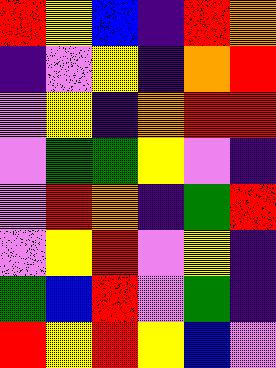[["red", "yellow", "blue", "indigo", "red", "orange"], ["indigo", "violet", "yellow", "indigo", "orange", "red"], ["violet", "yellow", "indigo", "orange", "red", "red"], ["violet", "green", "green", "yellow", "violet", "indigo"], ["violet", "red", "orange", "indigo", "green", "red"], ["violet", "yellow", "red", "violet", "yellow", "indigo"], ["green", "blue", "red", "violet", "green", "indigo"], ["red", "yellow", "red", "yellow", "blue", "violet"]]